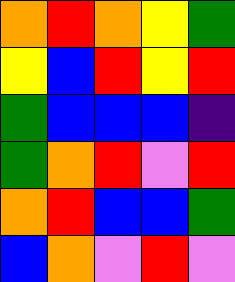[["orange", "red", "orange", "yellow", "green"], ["yellow", "blue", "red", "yellow", "red"], ["green", "blue", "blue", "blue", "indigo"], ["green", "orange", "red", "violet", "red"], ["orange", "red", "blue", "blue", "green"], ["blue", "orange", "violet", "red", "violet"]]